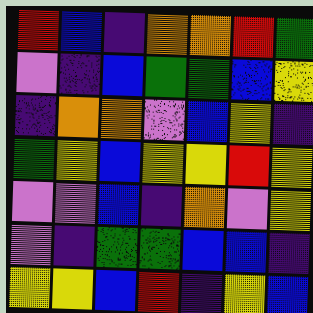[["red", "blue", "indigo", "orange", "orange", "red", "green"], ["violet", "indigo", "blue", "green", "green", "blue", "yellow"], ["indigo", "orange", "orange", "violet", "blue", "yellow", "indigo"], ["green", "yellow", "blue", "yellow", "yellow", "red", "yellow"], ["violet", "violet", "blue", "indigo", "orange", "violet", "yellow"], ["violet", "indigo", "green", "green", "blue", "blue", "indigo"], ["yellow", "yellow", "blue", "red", "indigo", "yellow", "blue"]]